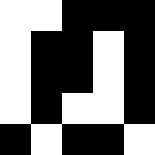[["white", "white", "black", "black", "black"], ["white", "black", "black", "white", "black"], ["white", "black", "black", "white", "black"], ["white", "black", "white", "white", "black"], ["black", "white", "black", "black", "white"]]